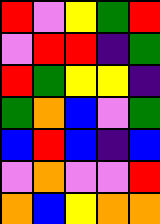[["red", "violet", "yellow", "green", "red"], ["violet", "red", "red", "indigo", "green"], ["red", "green", "yellow", "yellow", "indigo"], ["green", "orange", "blue", "violet", "green"], ["blue", "red", "blue", "indigo", "blue"], ["violet", "orange", "violet", "violet", "red"], ["orange", "blue", "yellow", "orange", "orange"]]